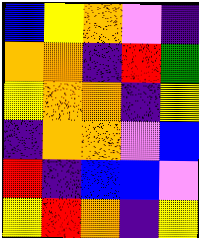[["blue", "yellow", "orange", "violet", "indigo"], ["orange", "orange", "indigo", "red", "green"], ["yellow", "orange", "orange", "indigo", "yellow"], ["indigo", "orange", "orange", "violet", "blue"], ["red", "indigo", "blue", "blue", "violet"], ["yellow", "red", "orange", "indigo", "yellow"]]